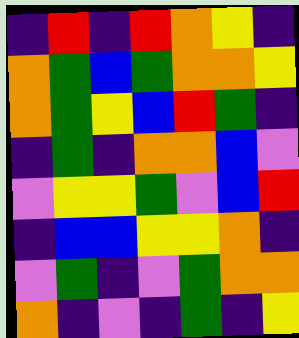[["indigo", "red", "indigo", "red", "orange", "yellow", "indigo"], ["orange", "green", "blue", "green", "orange", "orange", "yellow"], ["orange", "green", "yellow", "blue", "red", "green", "indigo"], ["indigo", "green", "indigo", "orange", "orange", "blue", "violet"], ["violet", "yellow", "yellow", "green", "violet", "blue", "red"], ["indigo", "blue", "blue", "yellow", "yellow", "orange", "indigo"], ["violet", "green", "indigo", "violet", "green", "orange", "orange"], ["orange", "indigo", "violet", "indigo", "green", "indigo", "yellow"]]